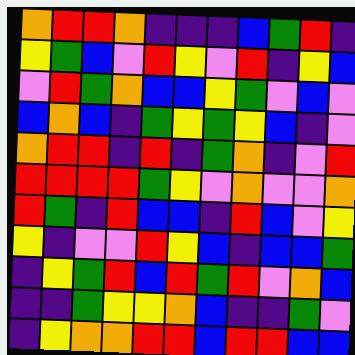[["orange", "red", "red", "orange", "indigo", "indigo", "indigo", "blue", "green", "red", "indigo"], ["yellow", "green", "blue", "violet", "red", "yellow", "violet", "red", "indigo", "yellow", "blue"], ["violet", "red", "green", "orange", "blue", "blue", "yellow", "green", "violet", "blue", "violet"], ["blue", "orange", "blue", "indigo", "green", "yellow", "green", "yellow", "blue", "indigo", "violet"], ["orange", "red", "red", "indigo", "red", "indigo", "green", "orange", "indigo", "violet", "red"], ["red", "red", "red", "red", "green", "yellow", "violet", "orange", "violet", "violet", "orange"], ["red", "green", "indigo", "red", "blue", "blue", "indigo", "red", "blue", "violet", "yellow"], ["yellow", "indigo", "violet", "violet", "red", "yellow", "blue", "indigo", "blue", "blue", "green"], ["indigo", "yellow", "green", "red", "blue", "red", "green", "red", "violet", "orange", "blue"], ["indigo", "indigo", "green", "yellow", "yellow", "orange", "blue", "indigo", "indigo", "green", "violet"], ["indigo", "yellow", "orange", "orange", "red", "red", "blue", "red", "red", "blue", "blue"]]